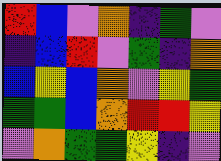[["red", "blue", "violet", "orange", "indigo", "green", "violet"], ["indigo", "blue", "red", "violet", "green", "indigo", "orange"], ["blue", "yellow", "blue", "orange", "violet", "yellow", "green"], ["green", "green", "blue", "orange", "red", "red", "yellow"], ["violet", "orange", "green", "green", "yellow", "indigo", "violet"]]